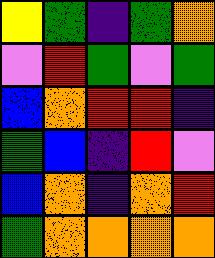[["yellow", "green", "indigo", "green", "orange"], ["violet", "red", "green", "violet", "green"], ["blue", "orange", "red", "red", "indigo"], ["green", "blue", "indigo", "red", "violet"], ["blue", "orange", "indigo", "orange", "red"], ["green", "orange", "orange", "orange", "orange"]]